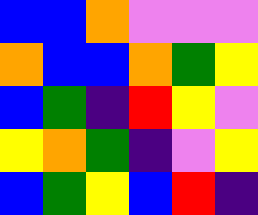[["blue", "blue", "orange", "violet", "violet", "violet"], ["orange", "blue", "blue", "orange", "green", "yellow"], ["blue", "green", "indigo", "red", "yellow", "violet"], ["yellow", "orange", "green", "indigo", "violet", "yellow"], ["blue", "green", "yellow", "blue", "red", "indigo"]]